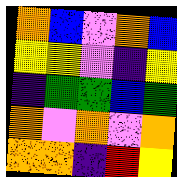[["orange", "blue", "violet", "orange", "blue"], ["yellow", "yellow", "violet", "indigo", "yellow"], ["indigo", "green", "green", "blue", "green"], ["orange", "violet", "orange", "violet", "orange"], ["orange", "orange", "indigo", "red", "yellow"]]